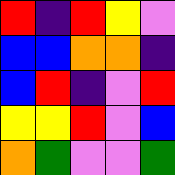[["red", "indigo", "red", "yellow", "violet"], ["blue", "blue", "orange", "orange", "indigo"], ["blue", "red", "indigo", "violet", "red"], ["yellow", "yellow", "red", "violet", "blue"], ["orange", "green", "violet", "violet", "green"]]